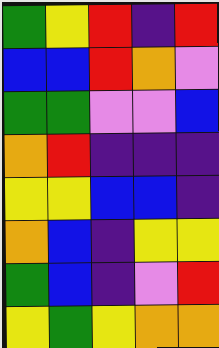[["green", "yellow", "red", "indigo", "red"], ["blue", "blue", "red", "orange", "violet"], ["green", "green", "violet", "violet", "blue"], ["orange", "red", "indigo", "indigo", "indigo"], ["yellow", "yellow", "blue", "blue", "indigo"], ["orange", "blue", "indigo", "yellow", "yellow"], ["green", "blue", "indigo", "violet", "red"], ["yellow", "green", "yellow", "orange", "orange"]]